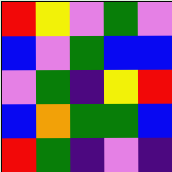[["red", "yellow", "violet", "green", "violet"], ["blue", "violet", "green", "blue", "blue"], ["violet", "green", "indigo", "yellow", "red"], ["blue", "orange", "green", "green", "blue"], ["red", "green", "indigo", "violet", "indigo"]]